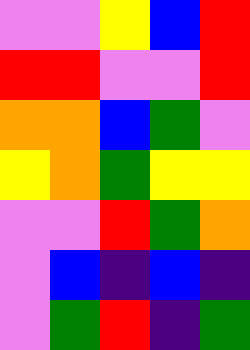[["violet", "violet", "yellow", "blue", "red"], ["red", "red", "violet", "violet", "red"], ["orange", "orange", "blue", "green", "violet"], ["yellow", "orange", "green", "yellow", "yellow"], ["violet", "violet", "red", "green", "orange"], ["violet", "blue", "indigo", "blue", "indigo"], ["violet", "green", "red", "indigo", "green"]]